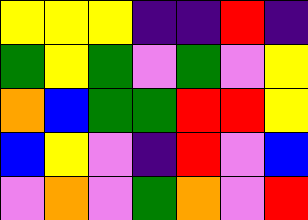[["yellow", "yellow", "yellow", "indigo", "indigo", "red", "indigo"], ["green", "yellow", "green", "violet", "green", "violet", "yellow"], ["orange", "blue", "green", "green", "red", "red", "yellow"], ["blue", "yellow", "violet", "indigo", "red", "violet", "blue"], ["violet", "orange", "violet", "green", "orange", "violet", "red"]]